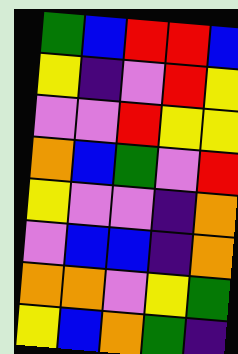[["green", "blue", "red", "red", "blue"], ["yellow", "indigo", "violet", "red", "yellow"], ["violet", "violet", "red", "yellow", "yellow"], ["orange", "blue", "green", "violet", "red"], ["yellow", "violet", "violet", "indigo", "orange"], ["violet", "blue", "blue", "indigo", "orange"], ["orange", "orange", "violet", "yellow", "green"], ["yellow", "blue", "orange", "green", "indigo"]]